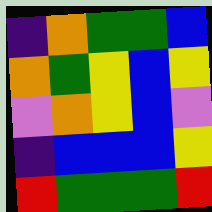[["indigo", "orange", "green", "green", "blue"], ["orange", "green", "yellow", "blue", "yellow"], ["violet", "orange", "yellow", "blue", "violet"], ["indigo", "blue", "blue", "blue", "yellow"], ["red", "green", "green", "green", "red"]]